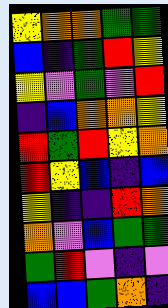[["yellow", "orange", "orange", "green", "green"], ["blue", "indigo", "green", "red", "yellow"], ["yellow", "violet", "green", "violet", "red"], ["indigo", "blue", "orange", "orange", "yellow"], ["red", "green", "red", "yellow", "orange"], ["red", "yellow", "blue", "indigo", "blue"], ["yellow", "indigo", "indigo", "red", "orange"], ["orange", "violet", "blue", "green", "green"], ["green", "red", "violet", "indigo", "violet"], ["blue", "blue", "green", "orange", "indigo"]]